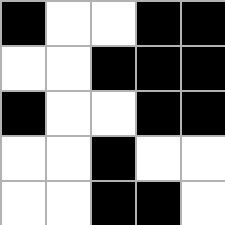[["black", "white", "white", "black", "black"], ["white", "white", "black", "black", "black"], ["black", "white", "white", "black", "black"], ["white", "white", "black", "white", "white"], ["white", "white", "black", "black", "white"]]